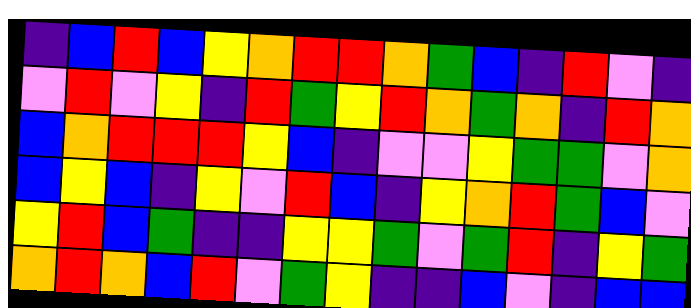[["indigo", "blue", "red", "blue", "yellow", "orange", "red", "red", "orange", "green", "blue", "indigo", "red", "violet", "indigo"], ["violet", "red", "violet", "yellow", "indigo", "red", "green", "yellow", "red", "orange", "green", "orange", "indigo", "red", "orange"], ["blue", "orange", "red", "red", "red", "yellow", "blue", "indigo", "violet", "violet", "yellow", "green", "green", "violet", "orange"], ["blue", "yellow", "blue", "indigo", "yellow", "violet", "red", "blue", "indigo", "yellow", "orange", "red", "green", "blue", "violet"], ["yellow", "red", "blue", "green", "indigo", "indigo", "yellow", "yellow", "green", "violet", "green", "red", "indigo", "yellow", "green"], ["orange", "red", "orange", "blue", "red", "violet", "green", "yellow", "indigo", "indigo", "blue", "violet", "indigo", "blue", "blue"]]